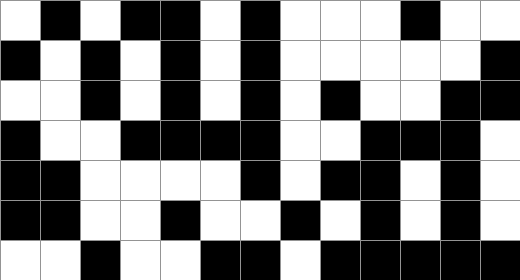[["white", "black", "white", "black", "black", "white", "black", "white", "white", "white", "black", "white", "white"], ["black", "white", "black", "white", "black", "white", "black", "white", "white", "white", "white", "white", "black"], ["white", "white", "black", "white", "black", "white", "black", "white", "black", "white", "white", "black", "black"], ["black", "white", "white", "black", "black", "black", "black", "white", "white", "black", "black", "black", "white"], ["black", "black", "white", "white", "white", "white", "black", "white", "black", "black", "white", "black", "white"], ["black", "black", "white", "white", "black", "white", "white", "black", "white", "black", "white", "black", "white"], ["white", "white", "black", "white", "white", "black", "black", "white", "black", "black", "black", "black", "black"]]